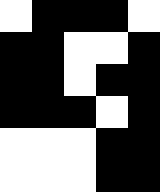[["white", "black", "black", "black", "white"], ["black", "black", "white", "white", "black"], ["black", "black", "white", "black", "black"], ["black", "black", "black", "white", "black"], ["white", "white", "white", "black", "black"], ["white", "white", "white", "black", "black"]]